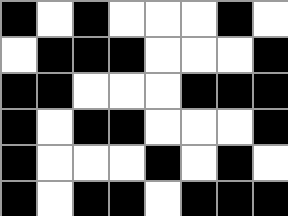[["black", "white", "black", "white", "white", "white", "black", "white"], ["white", "black", "black", "black", "white", "white", "white", "black"], ["black", "black", "white", "white", "white", "black", "black", "black"], ["black", "white", "black", "black", "white", "white", "white", "black"], ["black", "white", "white", "white", "black", "white", "black", "white"], ["black", "white", "black", "black", "white", "black", "black", "black"]]